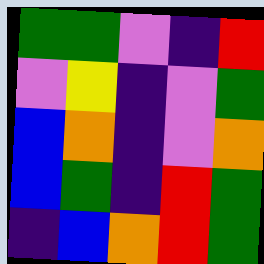[["green", "green", "violet", "indigo", "red"], ["violet", "yellow", "indigo", "violet", "green"], ["blue", "orange", "indigo", "violet", "orange"], ["blue", "green", "indigo", "red", "green"], ["indigo", "blue", "orange", "red", "green"]]